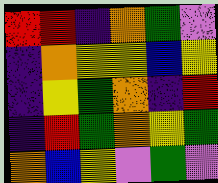[["red", "red", "indigo", "orange", "green", "violet"], ["indigo", "orange", "yellow", "yellow", "blue", "yellow"], ["indigo", "yellow", "green", "orange", "indigo", "red"], ["indigo", "red", "green", "orange", "yellow", "green"], ["orange", "blue", "yellow", "violet", "green", "violet"]]